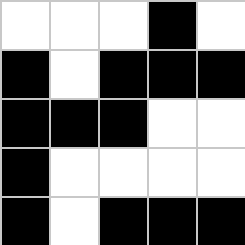[["white", "white", "white", "black", "white"], ["black", "white", "black", "black", "black"], ["black", "black", "black", "white", "white"], ["black", "white", "white", "white", "white"], ["black", "white", "black", "black", "black"]]